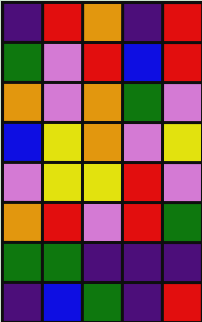[["indigo", "red", "orange", "indigo", "red"], ["green", "violet", "red", "blue", "red"], ["orange", "violet", "orange", "green", "violet"], ["blue", "yellow", "orange", "violet", "yellow"], ["violet", "yellow", "yellow", "red", "violet"], ["orange", "red", "violet", "red", "green"], ["green", "green", "indigo", "indigo", "indigo"], ["indigo", "blue", "green", "indigo", "red"]]